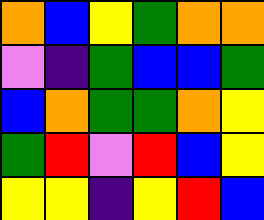[["orange", "blue", "yellow", "green", "orange", "orange"], ["violet", "indigo", "green", "blue", "blue", "green"], ["blue", "orange", "green", "green", "orange", "yellow"], ["green", "red", "violet", "red", "blue", "yellow"], ["yellow", "yellow", "indigo", "yellow", "red", "blue"]]